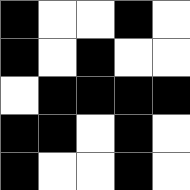[["black", "white", "white", "black", "white"], ["black", "white", "black", "white", "white"], ["white", "black", "black", "black", "black"], ["black", "black", "white", "black", "white"], ["black", "white", "white", "black", "white"]]